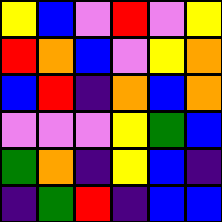[["yellow", "blue", "violet", "red", "violet", "yellow"], ["red", "orange", "blue", "violet", "yellow", "orange"], ["blue", "red", "indigo", "orange", "blue", "orange"], ["violet", "violet", "violet", "yellow", "green", "blue"], ["green", "orange", "indigo", "yellow", "blue", "indigo"], ["indigo", "green", "red", "indigo", "blue", "blue"]]